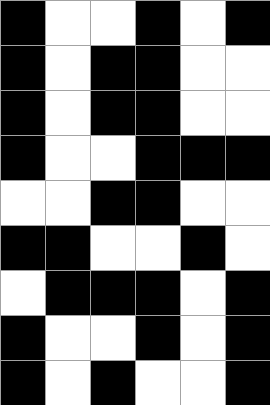[["black", "white", "white", "black", "white", "black"], ["black", "white", "black", "black", "white", "white"], ["black", "white", "black", "black", "white", "white"], ["black", "white", "white", "black", "black", "black"], ["white", "white", "black", "black", "white", "white"], ["black", "black", "white", "white", "black", "white"], ["white", "black", "black", "black", "white", "black"], ["black", "white", "white", "black", "white", "black"], ["black", "white", "black", "white", "white", "black"]]